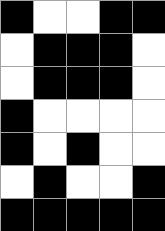[["black", "white", "white", "black", "black"], ["white", "black", "black", "black", "white"], ["white", "black", "black", "black", "white"], ["black", "white", "white", "white", "white"], ["black", "white", "black", "white", "white"], ["white", "black", "white", "white", "black"], ["black", "black", "black", "black", "black"]]